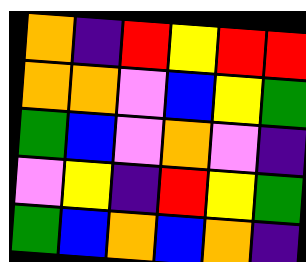[["orange", "indigo", "red", "yellow", "red", "red"], ["orange", "orange", "violet", "blue", "yellow", "green"], ["green", "blue", "violet", "orange", "violet", "indigo"], ["violet", "yellow", "indigo", "red", "yellow", "green"], ["green", "blue", "orange", "blue", "orange", "indigo"]]